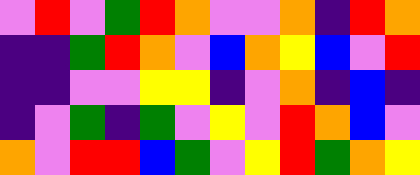[["violet", "red", "violet", "green", "red", "orange", "violet", "violet", "orange", "indigo", "red", "orange"], ["indigo", "indigo", "green", "red", "orange", "violet", "blue", "orange", "yellow", "blue", "violet", "red"], ["indigo", "indigo", "violet", "violet", "yellow", "yellow", "indigo", "violet", "orange", "indigo", "blue", "indigo"], ["indigo", "violet", "green", "indigo", "green", "violet", "yellow", "violet", "red", "orange", "blue", "violet"], ["orange", "violet", "red", "red", "blue", "green", "violet", "yellow", "red", "green", "orange", "yellow"]]